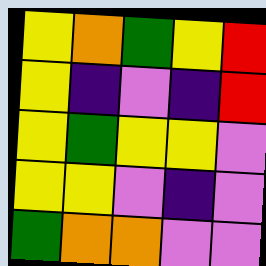[["yellow", "orange", "green", "yellow", "red"], ["yellow", "indigo", "violet", "indigo", "red"], ["yellow", "green", "yellow", "yellow", "violet"], ["yellow", "yellow", "violet", "indigo", "violet"], ["green", "orange", "orange", "violet", "violet"]]